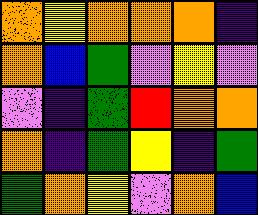[["orange", "yellow", "orange", "orange", "orange", "indigo"], ["orange", "blue", "green", "violet", "yellow", "violet"], ["violet", "indigo", "green", "red", "orange", "orange"], ["orange", "indigo", "green", "yellow", "indigo", "green"], ["green", "orange", "yellow", "violet", "orange", "blue"]]